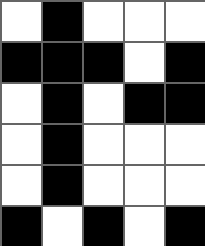[["white", "black", "white", "white", "white"], ["black", "black", "black", "white", "black"], ["white", "black", "white", "black", "black"], ["white", "black", "white", "white", "white"], ["white", "black", "white", "white", "white"], ["black", "white", "black", "white", "black"]]